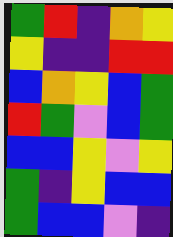[["green", "red", "indigo", "orange", "yellow"], ["yellow", "indigo", "indigo", "red", "red"], ["blue", "orange", "yellow", "blue", "green"], ["red", "green", "violet", "blue", "green"], ["blue", "blue", "yellow", "violet", "yellow"], ["green", "indigo", "yellow", "blue", "blue"], ["green", "blue", "blue", "violet", "indigo"]]